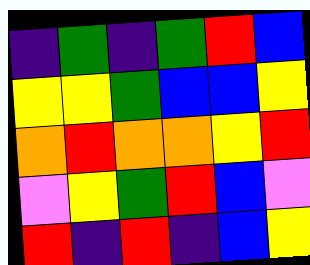[["indigo", "green", "indigo", "green", "red", "blue"], ["yellow", "yellow", "green", "blue", "blue", "yellow"], ["orange", "red", "orange", "orange", "yellow", "red"], ["violet", "yellow", "green", "red", "blue", "violet"], ["red", "indigo", "red", "indigo", "blue", "yellow"]]